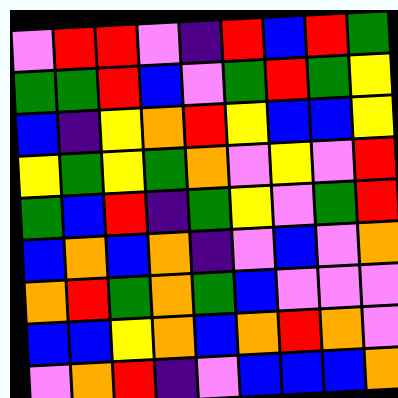[["violet", "red", "red", "violet", "indigo", "red", "blue", "red", "green"], ["green", "green", "red", "blue", "violet", "green", "red", "green", "yellow"], ["blue", "indigo", "yellow", "orange", "red", "yellow", "blue", "blue", "yellow"], ["yellow", "green", "yellow", "green", "orange", "violet", "yellow", "violet", "red"], ["green", "blue", "red", "indigo", "green", "yellow", "violet", "green", "red"], ["blue", "orange", "blue", "orange", "indigo", "violet", "blue", "violet", "orange"], ["orange", "red", "green", "orange", "green", "blue", "violet", "violet", "violet"], ["blue", "blue", "yellow", "orange", "blue", "orange", "red", "orange", "violet"], ["violet", "orange", "red", "indigo", "violet", "blue", "blue", "blue", "orange"]]